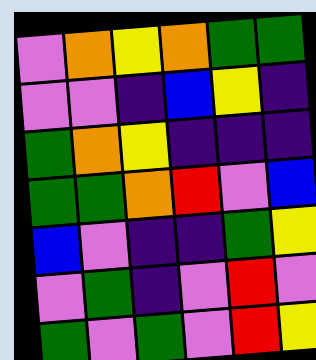[["violet", "orange", "yellow", "orange", "green", "green"], ["violet", "violet", "indigo", "blue", "yellow", "indigo"], ["green", "orange", "yellow", "indigo", "indigo", "indigo"], ["green", "green", "orange", "red", "violet", "blue"], ["blue", "violet", "indigo", "indigo", "green", "yellow"], ["violet", "green", "indigo", "violet", "red", "violet"], ["green", "violet", "green", "violet", "red", "yellow"]]